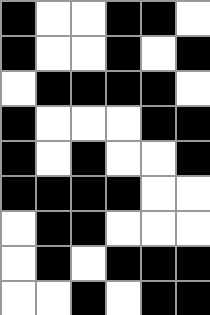[["black", "white", "white", "black", "black", "white"], ["black", "white", "white", "black", "white", "black"], ["white", "black", "black", "black", "black", "white"], ["black", "white", "white", "white", "black", "black"], ["black", "white", "black", "white", "white", "black"], ["black", "black", "black", "black", "white", "white"], ["white", "black", "black", "white", "white", "white"], ["white", "black", "white", "black", "black", "black"], ["white", "white", "black", "white", "black", "black"]]